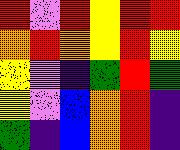[["red", "violet", "red", "yellow", "red", "red"], ["orange", "red", "orange", "yellow", "red", "yellow"], ["yellow", "violet", "indigo", "green", "red", "green"], ["yellow", "violet", "blue", "orange", "red", "indigo"], ["green", "indigo", "blue", "orange", "red", "indigo"]]